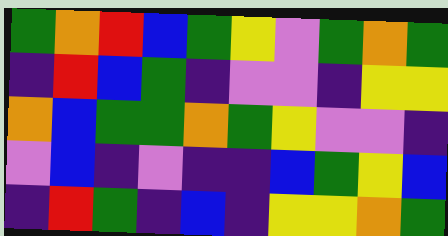[["green", "orange", "red", "blue", "green", "yellow", "violet", "green", "orange", "green"], ["indigo", "red", "blue", "green", "indigo", "violet", "violet", "indigo", "yellow", "yellow"], ["orange", "blue", "green", "green", "orange", "green", "yellow", "violet", "violet", "indigo"], ["violet", "blue", "indigo", "violet", "indigo", "indigo", "blue", "green", "yellow", "blue"], ["indigo", "red", "green", "indigo", "blue", "indigo", "yellow", "yellow", "orange", "green"]]